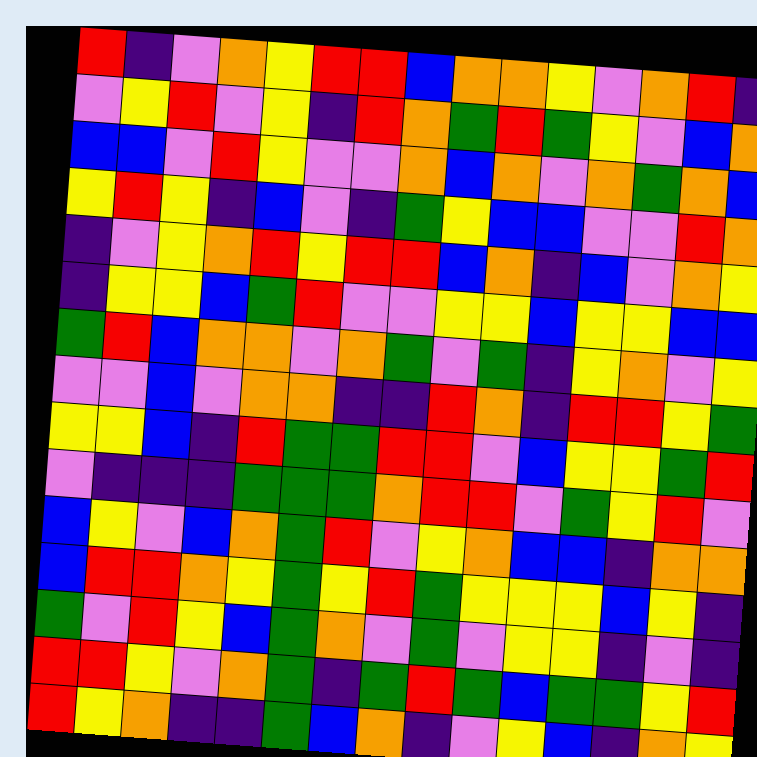[["red", "indigo", "violet", "orange", "yellow", "red", "red", "blue", "orange", "orange", "yellow", "violet", "orange", "red", "indigo"], ["violet", "yellow", "red", "violet", "yellow", "indigo", "red", "orange", "green", "red", "green", "yellow", "violet", "blue", "orange"], ["blue", "blue", "violet", "red", "yellow", "violet", "violet", "orange", "blue", "orange", "violet", "orange", "green", "orange", "blue"], ["yellow", "red", "yellow", "indigo", "blue", "violet", "indigo", "green", "yellow", "blue", "blue", "violet", "violet", "red", "orange"], ["indigo", "violet", "yellow", "orange", "red", "yellow", "red", "red", "blue", "orange", "indigo", "blue", "violet", "orange", "yellow"], ["indigo", "yellow", "yellow", "blue", "green", "red", "violet", "violet", "yellow", "yellow", "blue", "yellow", "yellow", "blue", "blue"], ["green", "red", "blue", "orange", "orange", "violet", "orange", "green", "violet", "green", "indigo", "yellow", "orange", "violet", "yellow"], ["violet", "violet", "blue", "violet", "orange", "orange", "indigo", "indigo", "red", "orange", "indigo", "red", "red", "yellow", "green"], ["yellow", "yellow", "blue", "indigo", "red", "green", "green", "red", "red", "violet", "blue", "yellow", "yellow", "green", "red"], ["violet", "indigo", "indigo", "indigo", "green", "green", "green", "orange", "red", "red", "violet", "green", "yellow", "red", "violet"], ["blue", "yellow", "violet", "blue", "orange", "green", "red", "violet", "yellow", "orange", "blue", "blue", "indigo", "orange", "orange"], ["blue", "red", "red", "orange", "yellow", "green", "yellow", "red", "green", "yellow", "yellow", "yellow", "blue", "yellow", "indigo"], ["green", "violet", "red", "yellow", "blue", "green", "orange", "violet", "green", "violet", "yellow", "yellow", "indigo", "violet", "indigo"], ["red", "red", "yellow", "violet", "orange", "green", "indigo", "green", "red", "green", "blue", "green", "green", "yellow", "red"], ["red", "yellow", "orange", "indigo", "indigo", "green", "blue", "orange", "indigo", "violet", "yellow", "blue", "indigo", "orange", "yellow"]]